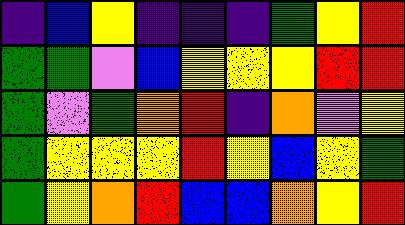[["indigo", "blue", "yellow", "indigo", "indigo", "indigo", "green", "yellow", "red"], ["green", "green", "violet", "blue", "yellow", "yellow", "yellow", "red", "red"], ["green", "violet", "green", "orange", "red", "indigo", "orange", "violet", "yellow"], ["green", "yellow", "yellow", "yellow", "red", "yellow", "blue", "yellow", "green"], ["green", "yellow", "orange", "red", "blue", "blue", "orange", "yellow", "red"]]